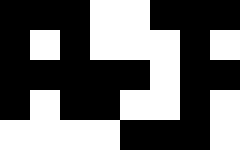[["black", "black", "black", "white", "white", "black", "black", "black"], ["black", "white", "black", "white", "white", "white", "black", "white"], ["black", "black", "black", "black", "black", "white", "black", "black"], ["black", "white", "black", "black", "white", "white", "black", "white"], ["white", "white", "white", "white", "black", "black", "black", "white"]]